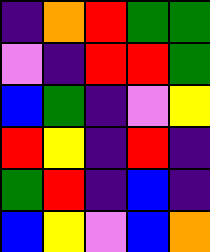[["indigo", "orange", "red", "green", "green"], ["violet", "indigo", "red", "red", "green"], ["blue", "green", "indigo", "violet", "yellow"], ["red", "yellow", "indigo", "red", "indigo"], ["green", "red", "indigo", "blue", "indigo"], ["blue", "yellow", "violet", "blue", "orange"]]